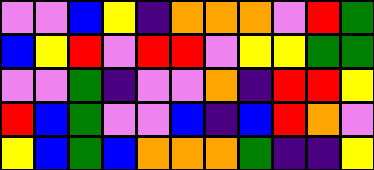[["violet", "violet", "blue", "yellow", "indigo", "orange", "orange", "orange", "violet", "red", "green"], ["blue", "yellow", "red", "violet", "red", "red", "violet", "yellow", "yellow", "green", "green"], ["violet", "violet", "green", "indigo", "violet", "violet", "orange", "indigo", "red", "red", "yellow"], ["red", "blue", "green", "violet", "violet", "blue", "indigo", "blue", "red", "orange", "violet"], ["yellow", "blue", "green", "blue", "orange", "orange", "orange", "green", "indigo", "indigo", "yellow"]]